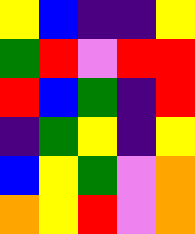[["yellow", "blue", "indigo", "indigo", "yellow"], ["green", "red", "violet", "red", "red"], ["red", "blue", "green", "indigo", "red"], ["indigo", "green", "yellow", "indigo", "yellow"], ["blue", "yellow", "green", "violet", "orange"], ["orange", "yellow", "red", "violet", "orange"]]